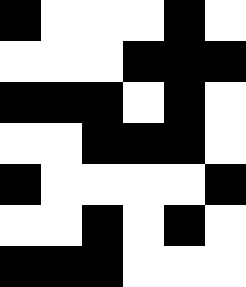[["black", "white", "white", "white", "black", "white"], ["white", "white", "white", "black", "black", "black"], ["black", "black", "black", "white", "black", "white"], ["white", "white", "black", "black", "black", "white"], ["black", "white", "white", "white", "white", "black"], ["white", "white", "black", "white", "black", "white"], ["black", "black", "black", "white", "white", "white"]]